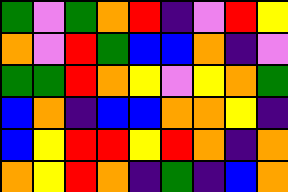[["green", "violet", "green", "orange", "red", "indigo", "violet", "red", "yellow"], ["orange", "violet", "red", "green", "blue", "blue", "orange", "indigo", "violet"], ["green", "green", "red", "orange", "yellow", "violet", "yellow", "orange", "green"], ["blue", "orange", "indigo", "blue", "blue", "orange", "orange", "yellow", "indigo"], ["blue", "yellow", "red", "red", "yellow", "red", "orange", "indigo", "orange"], ["orange", "yellow", "red", "orange", "indigo", "green", "indigo", "blue", "orange"]]